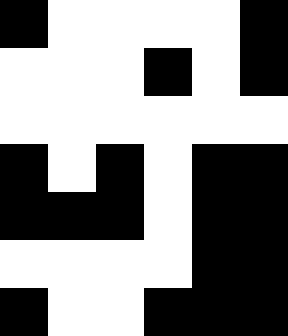[["black", "white", "white", "white", "white", "black"], ["white", "white", "white", "black", "white", "black"], ["white", "white", "white", "white", "white", "white"], ["black", "white", "black", "white", "black", "black"], ["black", "black", "black", "white", "black", "black"], ["white", "white", "white", "white", "black", "black"], ["black", "white", "white", "black", "black", "black"]]